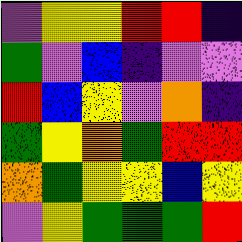[["violet", "yellow", "yellow", "red", "red", "indigo"], ["green", "violet", "blue", "indigo", "violet", "violet"], ["red", "blue", "yellow", "violet", "orange", "indigo"], ["green", "yellow", "orange", "green", "red", "red"], ["orange", "green", "yellow", "yellow", "blue", "yellow"], ["violet", "yellow", "green", "green", "green", "red"]]